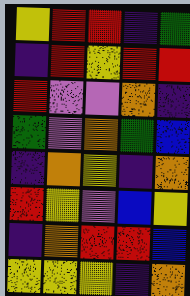[["yellow", "red", "red", "indigo", "green"], ["indigo", "red", "yellow", "red", "red"], ["red", "violet", "violet", "orange", "indigo"], ["green", "violet", "orange", "green", "blue"], ["indigo", "orange", "yellow", "indigo", "orange"], ["red", "yellow", "violet", "blue", "yellow"], ["indigo", "orange", "red", "red", "blue"], ["yellow", "yellow", "yellow", "indigo", "orange"]]